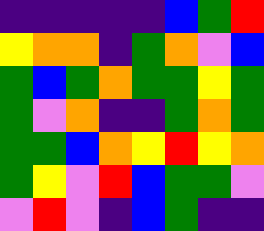[["indigo", "indigo", "indigo", "indigo", "indigo", "blue", "green", "red"], ["yellow", "orange", "orange", "indigo", "green", "orange", "violet", "blue"], ["green", "blue", "green", "orange", "green", "green", "yellow", "green"], ["green", "violet", "orange", "indigo", "indigo", "green", "orange", "green"], ["green", "green", "blue", "orange", "yellow", "red", "yellow", "orange"], ["green", "yellow", "violet", "red", "blue", "green", "green", "violet"], ["violet", "red", "violet", "indigo", "blue", "green", "indigo", "indigo"]]